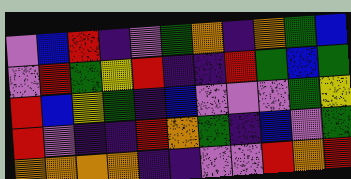[["violet", "blue", "red", "indigo", "violet", "green", "orange", "indigo", "orange", "green", "blue"], ["violet", "red", "green", "yellow", "red", "indigo", "indigo", "red", "green", "blue", "green"], ["red", "blue", "yellow", "green", "indigo", "blue", "violet", "violet", "violet", "green", "yellow"], ["red", "violet", "indigo", "indigo", "red", "orange", "green", "indigo", "blue", "violet", "green"], ["orange", "orange", "orange", "orange", "indigo", "indigo", "violet", "violet", "red", "orange", "red"]]